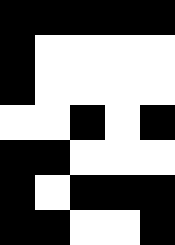[["black", "black", "black", "black", "black"], ["black", "white", "white", "white", "white"], ["black", "white", "white", "white", "white"], ["white", "white", "black", "white", "black"], ["black", "black", "white", "white", "white"], ["black", "white", "black", "black", "black"], ["black", "black", "white", "white", "black"]]